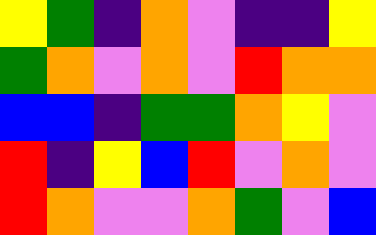[["yellow", "green", "indigo", "orange", "violet", "indigo", "indigo", "yellow"], ["green", "orange", "violet", "orange", "violet", "red", "orange", "orange"], ["blue", "blue", "indigo", "green", "green", "orange", "yellow", "violet"], ["red", "indigo", "yellow", "blue", "red", "violet", "orange", "violet"], ["red", "orange", "violet", "violet", "orange", "green", "violet", "blue"]]